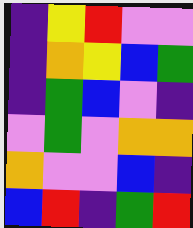[["indigo", "yellow", "red", "violet", "violet"], ["indigo", "orange", "yellow", "blue", "green"], ["indigo", "green", "blue", "violet", "indigo"], ["violet", "green", "violet", "orange", "orange"], ["orange", "violet", "violet", "blue", "indigo"], ["blue", "red", "indigo", "green", "red"]]